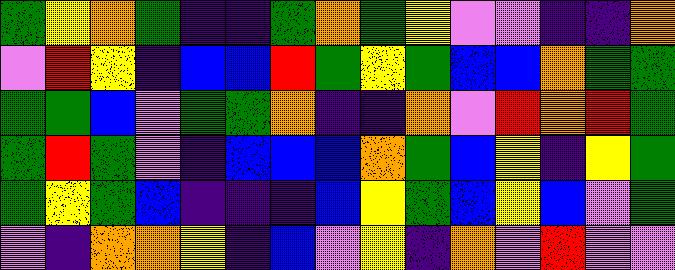[["green", "yellow", "orange", "green", "indigo", "indigo", "green", "orange", "green", "yellow", "violet", "violet", "indigo", "indigo", "orange"], ["violet", "red", "yellow", "indigo", "blue", "blue", "red", "green", "yellow", "green", "blue", "blue", "orange", "green", "green"], ["green", "green", "blue", "violet", "green", "green", "orange", "indigo", "indigo", "orange", "violet", "red", "orange", "red", "green"], ["green", "red", "green", "violet", "indigo", "blue", "blue", "blue", "orange", "green", "blue", "yellow", "indigo", "yellow", "green"], ["green", "yellow", "green", "blue", "indigo", "indigo", "indigo", "blue", "yellow", "green", "blue", "yellow", "blue", "violet", "green"], ["violet", "indigo", "orange", "orange", "yellow", "indigo", "blue", "violet", "yellow", "indigo", "orange", "violet", "red", "violet", "violet"]]